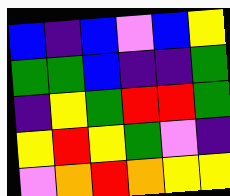[["blue", "indigo", "blue", "violet", "blue", "yellow"], ["green", "green", "blue", "indigo", "indigo", "green"], ["indigo", "yellow", "green", "red", "red", "green"], ["yellow", "red", "yellow", "green", "violet", "indigo"], ["violet", "orange", "red", "orange", "yellow", "yellow"]]